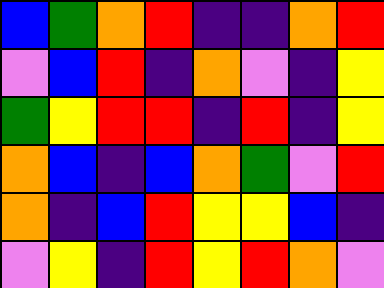[["blue", "green", "orange", "red", "indigo", "indigo", "orange", "red"], ["violet", "blue", "red", "indigo", "orange", "violet", "indigo", "yellow"], ["green", "yellow", "red", "red", "indigo", "red", "indigo", "yellow"], ["orange", "blue", "indigo", "blue", "orange", "green", "violet", "red"], ["orange", "indigo", "blue", "red", "yellow", "yellow", "blue", "indigo"], ["violet", "yellow", "indigo", "red", "yellow", "red", "orange", "violet"]]